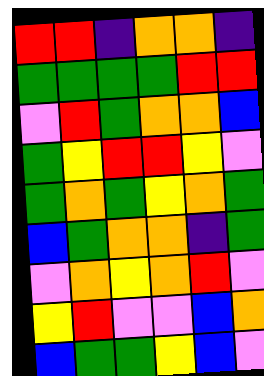[["red", "red", "indigo", "orange", "orange", "indigo"], ["green", "green", "green", "green", "red", "red"], ["violet", "red", "green", "orange", "orange", "blue"], ["green", "yellow", "red", "red", "yellow", "violet"], ["green", "orange", "green", "yellow", "orange", "green"], ["blue", "green", "orange", "orange", "indigo", "green"], ["violet", "orange", "yellow", "orange", "red", "violet"], ["yellow", "red", "violet", "violet", "blue", "orange"], ["blue", "green", "green", "yellow", "blue", "violet"]]